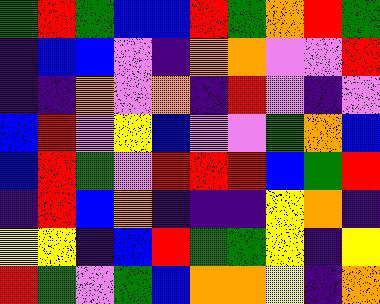[["green", "red", "green", "blue", "blue", "red", "green", "orange", "red", "green"], ["indigo", "blue", "blue", "violet", "indigo", "orange", "orange", "violet", "violet", "red"], ["indigo", "indigo", "orange", "violet", "orange", "indigo", "red", "violet", "indigo", "violet"], ["blue", "red", "violet", "yellow", "blue", "violet", "violet", "green", "orange", "blue"], ["blue", "red", "green", "violet", "red", "red", "red", "blue", "green", "red"], ["indigo", "red", "blue", "orange", "indigo", "indigo", "indigo", "yellow", "orange", "indigo"], ["yellow", "yellow", "indigo", "blue", "red", "green", "green", "yellow", "indigo", "yellow"], ["red", "green", "violet", "green", "blue", "orange", "orange", "yellow", "indigo", "orange"]]